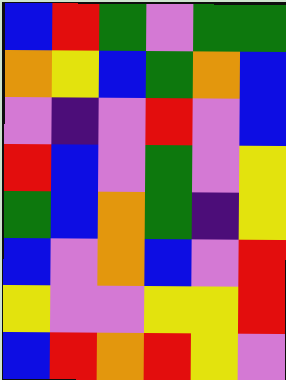[["blue", "red", "green", "violet", "green", "green"], ["orange", "yellow", "blue", "green", "orange", "blue"], ["violet", "indigo", "violet", "red", "violet", "blue"], ["red", "blue", "violet", "green", "violet", "yellow"], ["green", "blue", "orange", "green", "indigo", "yellow"], ["blue", "violet", "orange", "blue", "violet", "red"], ["yellow", "violet", "violet", "yellow", "yellow", "red"], ["blue", "red", "orange", "red", "yellow", "violet"]]